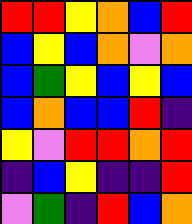[["red", "red", "yellow", "orange", "blue", "red"], ["blue", "yellow", "blue", "orange", "violet", "orange"], ["blue", "green", "yellow", "blue", "yellow", "blue"], ["blue", "orange", "blue", "blue", "red", "indigo"], ["yellow", "violet", "red", "red", "orange", "red"], ["indigo", "blue", "yellow", "indigo", "indigo", "red"], ["violet", "green", "indigo", "red", "blue", "orange"]]